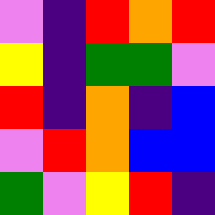[["violet", "indigo", "red", "orange", "red"], ["yellow", "indigo", "green", "green", "violet"], ["red", "indigo", "orange", "indigo", "blue"], ["violet", "red", "orange", "blue", "blue"], ["green", "violet", "yellow", "red", "indigo"]]